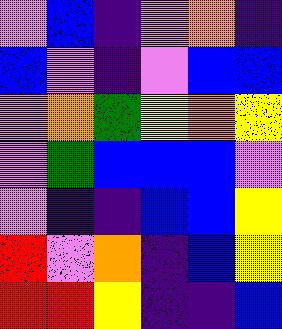[["violet", "blue", "indigo", "violet", "orange", "indigo"], ["blue", "violet", "indigo", "violet", "blue", "blue"], ["violet", "orange", "green", "yellow", "orange", "yellow"], ["violet", "green", "blue", "blue", "blue", "violet"], ["violet", "indigo", "indigo", "blue", "blue", "yellow"], ["red", "violet", "orange", "indigo", "blue", "yellow"], ["red", "red", "yellow", "indigo", "indigo", "blue"]]